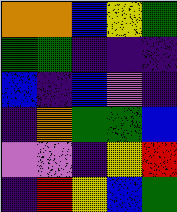[["orange", "orange", "blue", "yellow", "green"], ["green", "green", "indigo", "indigo", "indigo"], ["blue", "indigo", "blue", "violet", "indigo"], ["indigo", "orange", "green", "green", "blue"], ["violet", "violet", "indigo", "yellow", "red"], ["indigo", "red", "yellow", "blue", "green"]]